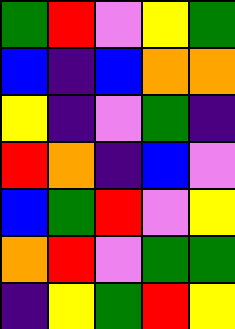[["green", "red", "violet", "yellow", "green"], ["blue", "indigo", "blue", "orange", "orange"], ["yellow", "indigo", "violet", "green", "indigo"], ["red", "orange", "indigo", "blue", "violet"], ["blue", "green", "red", "violet", "yellow"], ["orange", "red", "violet", "green", "green"], ["indigo", "yellow", "green", "red", "yellow"]]